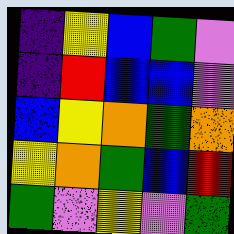[["indigo", "yellow", "blue", "green", "violet"], ["indigo", "red", "blue", "blue", "violet"], ["blue", "yellow", "orange", "green", "orange"], ["yellow", "orange", "green", "blue", "red"], ["green", "violet", "yellow", "violet", "green"]]